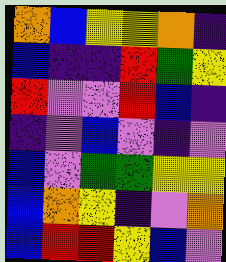[["orange", "blue", "yellow", "yellow", "orange", "indigo"], ["blue", "indigo", "indigo", "red", "green", "yellow"], ["red", "violet", "violet", "red", "blue", "indigo"], ["indigo", "violet", "blue", "violet", "indigo", "violet"], ["blue", "violet", "green", "green", "yellow", "yellow"], ["blue", "orange", "yellow", "indigo", "violet", "orange"], ["blue", "red", "red", "yellow", "blue", "violet"]]